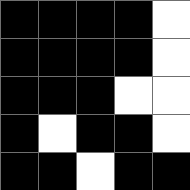[["black", "black", "black", "black", "white"], ["black", "black", "black", "black", "white"], ["black", "black", "black", "white", "white"], ["black", "white", "black", "black", "white"], ["black", "black", "white", "black", "black"]]